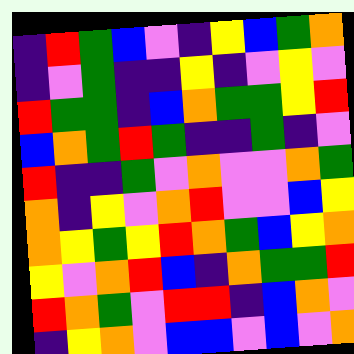[["indigo", "red", "green", "blue", "violet", "indigo", "yellow", "blue", "green", "orange"], ["indigo", "violet", "green", "indigo", "indigo", "yellow", "indigo", "violet", "yellow", "violet"], ["red", "green", "green", "indigo", "blue", "orange", "green", "green", "yellow", "red"], ["blue", "orange", "green", "red", "green", "indigo", "indigo", "green", "indigo", "violet"], ["red", "indigo", "indigo", "green", "violet", "orange", "violet", "violet", "orange", "green"], ["orange", "indigo", "yellow", "violet", "orange", "red", "violet", "violet", "blue", "yellow"], ["orange", "yellow", "green", "yellow", "red", "orange", "green", "blue", "yellow", "orange"], ["yellow", "violet", "orange", "red", "blue", "indigo", "orange", "green", "green", "red"], ["red", "orange", "green", "violet", "red", "red", "indigo", "blue", "orange", "violet"], ["indigo", "yellow", "orange", "violet", "blue", "blue", "violet", "blue", "violet", "orange"]]